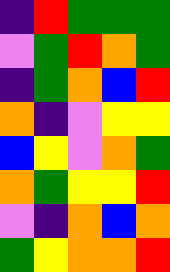[["indigo", "red", "green", "green", "green"], ["violet", "green", "red", "orange", "green"], ["indigo", "green", "orange", "blue", "red"], ["orange", "indigo", "violet", "yellow", "yellow"], ["blue", "yellow", "violet", "orange", "green"], ["orange", "green", "yellow", "yellow", "red"], ["violet", "indigo", "orange", "blue", "orange"], ["green", "yellow", "orange", "orange", "red"]]